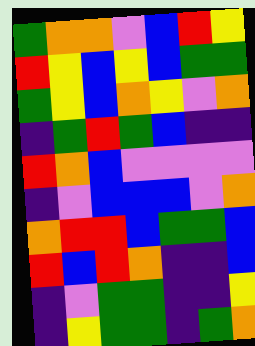[["green", "orange", "orange", "violet", "blue", "red", "yellow"], ["red", "yellow", "blue", "yellow", "blue", "green", "green"], ["green", "yellow", "blue", "orange", "yellow", "violet", "orange"], ["indigo", "green", "red", "green", "blue", "indigo", "indigo"], ["red", "orange", "blue", "violet", "violet", "violet", "violet"], ["indigo", "violet", "blue", "blue", "blue", "violet", "orange"], ["orange", "red", "red", "blue", "green", "green", "blue"], ["red", "blue", "red", "orange", "indigo", "indigo", "blue"], ["indigo", "violet", "green", "green", "indigo", "indigo", "yellow"], ["indigo", "yellow", "green", "green", "indigo", "green", "orange"]]